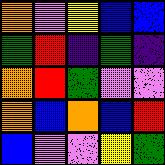[["orange", "violet", "yellow", "blue", "blue"], ["green", "red", "indigo", "green", "indigo"], ["orange", "red", "green", "violet", "violet"], ["orange", "blue", "orange", "blue", "red"], ["blue", "violet", "violet", "yellow", "green"]]